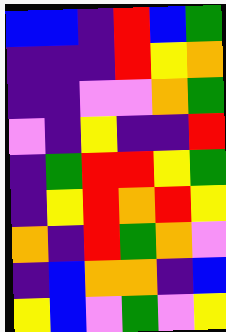[["blue", "blue", "indigo", "red", "blue", "green"], ["indigo", "indigo", "indigo", "red", "yellow", "orange"], ["indigo", "indigo", "violet", "violet", "orange", "green"], ["violet", "indigo", "yellow", "indigo", "indigo", "red"], ["indigo", "green", "red", "red", "yellow", "green"], ["indigo", "yellow", "red", "orange", "red", "yellow"], ["orange", "indigo", "red", "green", "orange", "violet"], ["indigo", "blue", "orange", "orange", "indigo", "blue"], ["yellow", "blue", "violet", "green", "violet", "yellow"]]